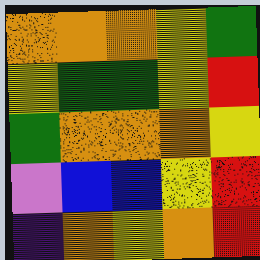[["orange", "orange", "orange", "yellow", "green"], ["yellow", "green", "green", "yellow", "red"], ["green", "orange", "orange", "orange", "yellow"], ["violet", "blue", "blue", "yellow", "red"], ["indigo", "orange", "yellow", "orange", "red"]]